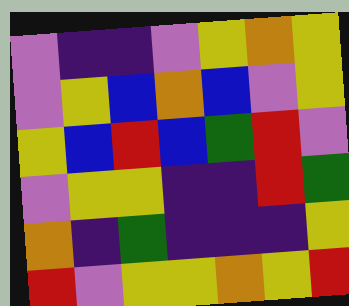[["violet", "indigo", "indigo", "violet", "yellow", "orange", "yellow"], ["violet", "yellow", "blue", "orange", "blue", "violet", "yellow"], ["yellow", "blue", "red", "blue", "green", "red", "violet"], ["violet", "yellow", "yellow", "indigo", "indigo", "red", "green"], ["orange", "indigo", "green", "indigo", "indigo", "indigo", "yellow"], ["red", "violet", "yellow", "yellow", "orange", "yellow", "red"]]